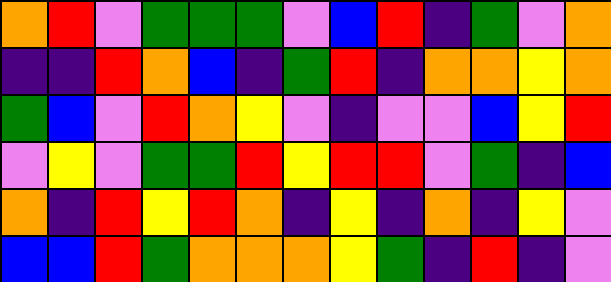[["orange", "red", "violet", "green", "green", "green", "violet", "blue", "red", "indigo", "green", "violet", "orange"], ["indigo", "indigo", "red", "orange", "blue", "indigo", "green", "red", "indigo", "orange", "orange", "yellow", "orange"], ["green", "blue", "violet", "red", "orange", "yellow", "violet", "indigo", "violet", "violet", "blue", "yellow", "red"], ["violet", "yellow", "violet", "green", "green", "red", "yellow", "red", "red", "violet", "green", "indigo", "blue"], ["orange", "indigo", "red", "yellow", "red", "orange", "indigo", "yellow", "indigo", "orange", "indigo", "yellow", "violet"], ["blue", "blue", "red", "green", "orange", "orange", "orange", "yellow", "green", "indigo", "red", "indigo", "violet"]]